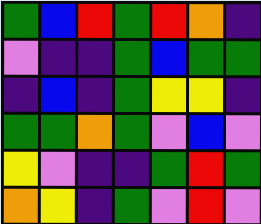[["green", "blue", "red", "green", "red", "orange", "indigo"], ["violet", "indigo", "indigo", "green", "blue", "green", "green"], ["indigo", "blue", "indigo", "green", "yellow", "yellow", "indigo"], ["green", "green", "orange", "green", "violet", "blue", "violet"], ["yellow", "violet", "indigo", "indigo", "green", "red", "green"], ["orange", "yellow", "indigo", "green", "violet", "red", "violet"]]